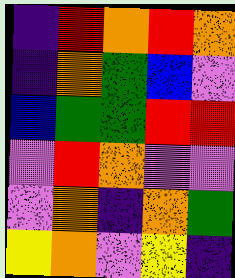[["indigo", "red", "orange", "red", "orange"], ["indigo", "orange", "green", "blue", "violet"], ["blue", "green", "green", "red", "red"], ["violet", "red", "orange", "violet", "violet"], ["violet", "orange", "indigo", "orange", "green"], ["yellow", "orange", "violet", "yellow", "indigo"]]